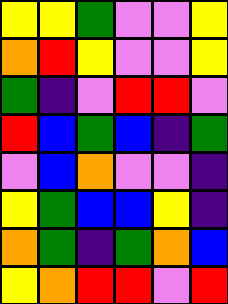[["yellow", "yellow", "green", "violet", "violet", "yellow"], ["orange", "red", "yellow", "violet", "violet", "yellow"], ["green", "indigo", "violet", "red", "red", "violet"], ["red", "blue", "green", "blue", "indigo", "green"], ["violet", "blue", "orange", "violet", "violet", "indigo"], ["yellow", "green", "blue", "blue", "yellow", "indigo"], ["orange", "green", "indigo", "green", "orange", "blue"], ["yellow", "orange", "red", "red", "violet", "red"]]